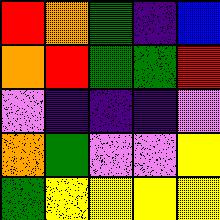[["red", "orange", "green", "indigo", "blue"], ["orange", "red", "green", "green", "red"], ["violet", "indigo", "indigo", "indigo", "violet"], ["orange", "green", "violet", "violet", "yellow"], ["green", "yellow", "yellow", "yellow", "yellow"]]